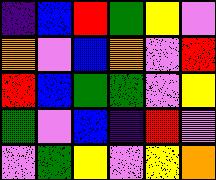[["indigo", "blue", "red", "green", "yellow", "violet"], ["orange", "violet", "blue", "orange", "violet", "red"], ["red", "blue", "green", "green", "violet", "yellow"], ["green", "violet", "blue", "indigo", "red", "violet"], ["violet", "green", "yellow", "violet", "yellow", "orange"]]